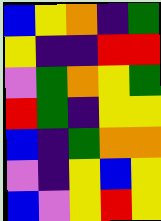[["blue", "yellow", "orange", "indigo", "green"], ["yellow", "indigo", "indigo", "red", "red"], ["violet", "green", "orange", "yellow", "green"], ["red", "green", "indigo", "yellow", "yellow"], ["blue", "indigo", "green", "orange", "orange"], ["violet", "indigo", "yellow", "blue", "yellow"], ["blue", "violet", "yellow", "red", "yellow"]]